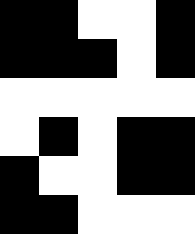[["black", "black", "white", "white", "black"], ["black", "black", "black", "white", "black"], ["white", "white", "white", "white", "white"], ["white", "black", "white", "black", "black"], ["black", "white", "white", "black", "black"], ["black", "black", "white", "white", "white"]]